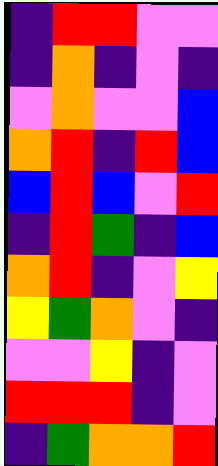[["indigo", "red", "red", "violet", "violet"], ["indigo", "orange", "indigo", "violet", "indigo"], ["violet", "orange", "violet", "violet", "blue"], ["orange", "red", "indigo", "red", "blue"], ["blue", "red", "blue", "violet", "red"], ["indigo", "red", "green", "indigo", "blue"], ["orange", "red", "indigo", "violet", "yellow"], ["yellow", "green", "orange", "violet", "indigo"], ["violet", "violet", "yellow", "indigo", "violet"], ["red", "red", "red", "indigo", "violet"], ["indigo", "green", "orange", "orange", "red"]]